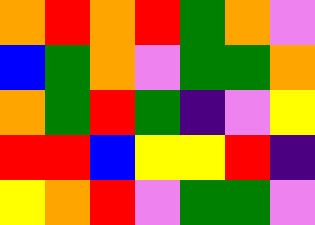[["orange", "red", "orange", "red", "green", "orange", "violet"], ["blue", "green", "orange", "violet", "green", "green", "orange"], ["orange", "green", "red", "green", "indigo", "violet", "yellow"], ["red", "red", "blue", "yellow", "yellow", "red", "indigo"], ["yellow", "orange", "red", "violet", "green", "green", "violet"]]